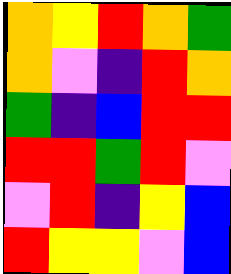[["orange", "yellow", "red", "orange", "green"], ["orange", "violet", "indigo", "red", "orange"], ["green", "indigo", "blue", "red", "red"], ["red", "red", "green", "red", "violet"], ["violet", "red", "indigo", "yellow", "blue"], ["red", "yellow", "yellow", "violet", "blue"]]